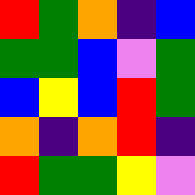[["red", "green", "orange", "indigo", "blue"], ["green", "green", "blue", "violet", "green"], ["blue", "yellow", "blue", "red", "green"], ["orange", "indigo", "orange", "red", "indigo"], ["red", "green", "green", "yellow", "violet"]]